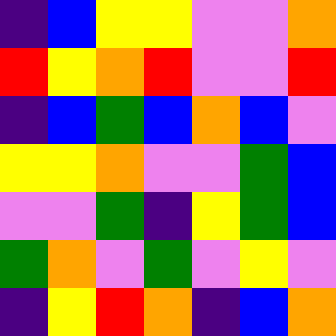[["indigo", "blue", "yellow", "yellow", "violet", "violet", "orange"], ["red", "yellow", "orange", "red", "violet", "violet", "red"], ["indigo", "blue", "green", "blue", "orange", "blue", "violet"], ["yellow", "yellow", "orange", "violet", "violet", "green", "blue"], ["violet", "violet", "green", "indigo", "yellow", "green", "blue"], ["green", "orange", "violet", "green", "violet", "yellow", "violet"], ["indigo", "yellow", "red", "orange", "indigo", "blue", "orange"]]